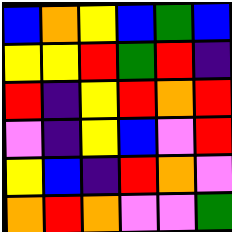[["blue", "orange", "yellow", "blue", "green", "blue"], ["yellow", "yellow", "red", "green", "red", "indigo"], ["red", "indigo", "yellow", "red", "orange", "red"], ["violet", "indigo", "yellow", "blue", "violet", "red"], ["yellow", "blue", "indigo", "red", "orange", "violet"], ["orange", "red", "orange", "violet", "violet", "green"]]